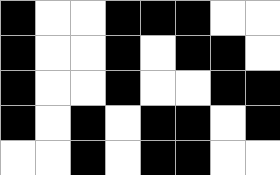[["black", "white", "white", "black", "black", "black", "white", "white"], ["black", "white", "white", "black", "white", "black", "black", "white"], ["black", "white", "white", "black", "white", "white", "black", "black"], ["black", "white", "black", "white", "black", "black", "white", "black"], ["white", "white", "black", "white", "black", "black", "white", "white"]]